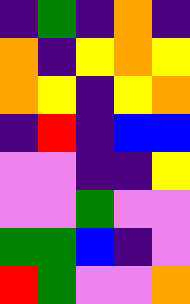[["indigo", "green", "indigo", "orange", "indigo"], ["orange", "indigo", "yellow", "orange", "yellow"], ["orange", "yellow", "indigo", "yellow", "orange"], ["indigo", "red", "indigo", "blue", "blue"], ["violet", "violet", "indigo", "indigo", "yellow"], ["violet", "violet", "green", "violet", "violet"], ["green", "green", "blue", "indigo", "violet"], ["red", "green", "violet", "violet", "orange"]]